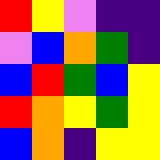[["red", "yellow", "violet", "indigo", "indigo"], ["violet", "blue", "orange", "green", "indigo"], ["blue", "red", "green", "blue", "yellow"], ["red", "orange", "yellow", "green", "yellow"], ["blue", "orange", "indigo", "yellow", "yellow"]]